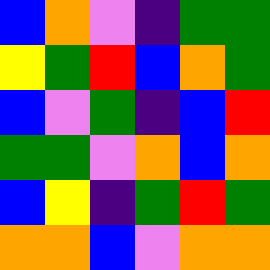[["blue", "orange", "violet", "indigo", "green", "green"], ["yellow", "green", "red", "blue", "orange", "green"], ["blue", "violet", "green", "indigo", "blue", "red"], ["green", "green", "violet", "orange", "blue", "orange"], ["blue", "yellow", "indigo", "green", "red", "green"], ["orange", "orange", "blue", "violet", "orange", "orange"]]